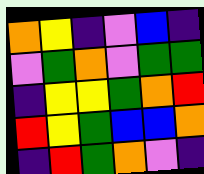[["orange", "yellow", "indigo", "violet", "blue", "indigo"], ["violet", "green", "orange", "violet", "green", "green"], ["indigo", "yellow", "yellow", "green", "orange", "red"], ["red", "yellow", "green", "blue", "blue", "orange"], ["indigo", "red", "green", "orange", "violet", "indigo"]]